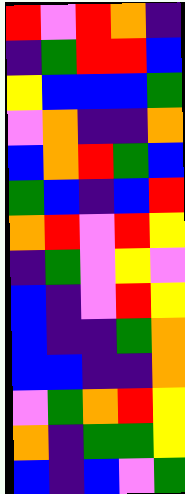[["red", "violet", "red", "orange", "indigo"], ["indigo", "green", "red", "red", "blue"], ["yellow", "blue", "blue", "blue", "green"], ["violet", "orange", "indigo", "indigo", "orange"], ["blue", "orange", "red", "green", "blue"], ["green", "blue", "indigo", "blue", "red"], ["orange", "red", "violet", "red", "yellow"], ["indigo", "green", "violet", "yellow", "violet"], ["blue", "indigo", "violet", "red", "yellow"], ["blue", "indigo", "indigo", "green", "orange"], ["blue", "blue", "indigo", "indigo", "orange"], ["violet", "green", "orange", "red", "yellow"], ["orange", "indigo", "green", "green", "yellow"], ["blue", "indigo", "blue", "violet", "green"]]